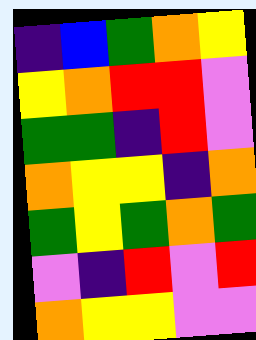[["indigo", "blue", "green", "orange", "yellow"], ["yellow", "orange", "red", "red", "violet"], ["green", "green", "indigo", "red", "violet"], ["orange", "yellow", "yellow", "indigo", "orange"], ["green", "yellow", "green", "orange", "green"], ["violet", "indigo", "red", "violet", "red"], ["orange", "yellow", "yellow", "violet", "violet"]]